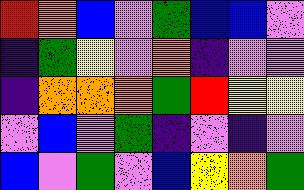[["red", "orange", "blue", "violet", "green", "blue", "blue", "violet"], ["indigo", "green", "yellow", "violet", "orange", "indigo", "violet", "violet"], ["indigo", "orange", "orange", "orange", "green", "red", "yellow", "yellow"], ["violet", "blue", "violet", "green", "indigo", "violet", "indigo", "violet"], ["blue", "violet", "green", "violet", "blue", "yellow", "orange", "green"]]